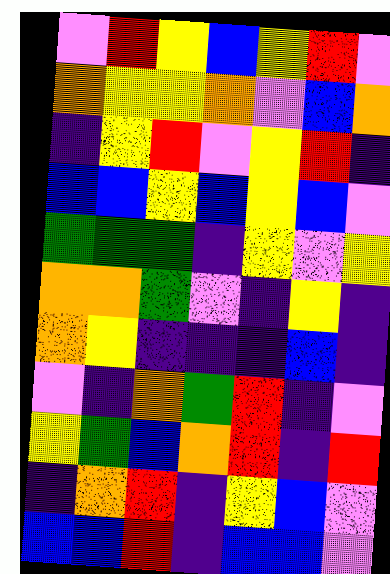[["violet", "red", "yellow", "blue", "yellow", "red", "violet"], ["orange", "yellow", "yellow", "orange", "violet", "blue", "orange"], ["indigo", "yellow", "red", "violet", "yellow", "red", "indigo"], ["blue", "blue", "yellow", "blue", "yellow", "blue", "violet"], ["green", "green", "green", "indigo", "yellow", "violet", "yellow"], ["orange", "orange", "green", "violet", "indigo", "yellow", "indigo"], ["orange", "yellow", "indigo", "indigo", "indigo", "blue", "indigo"], ["violet", "indigo", "orange", "green", "red", "indigo", "violet"], ["yellow", "green", "blue", "orange", "red", "indigo", "red"], ["indigo", "orange", "red", "indigo", "yellow", "blue", "violet"], ["blue", "blue", "red", "indigo", "blue", "blue", "violet"]]